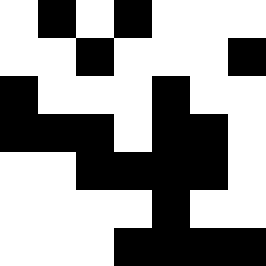[["white", "black", "white", "black", "white", "white", "white"], ["white", "white", "black", "white", "white", "white", "black"], ["black", "white", "white", "white", "black", "white", "white"], ["black", "black", "black", "white", "black", "black", "white"], ["white", "white", "black", "black", "black", "black", "white"], ["white", "white", "white", "white", "black", "white", "white"], ["white", "white", "white", "black", "black", "black", "black"]]